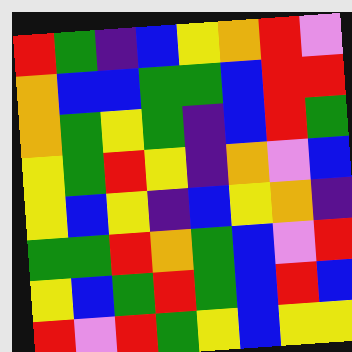[["red", "green", "indigo", "blue", "yellow", "orange", "red", "violet"], ["orange", "blue", "blue", "green", "green", "blue", "red", "red"], ["orange", "green", "yellow", "green", "indigo", "blue", "red", "green"], ["yellow", "green", "red", "yellow", "indigo", "orange", "violet", "blue"], ["yellow", "blue", "yellow", "indigo", "blue", "yellow", "orange", "indigo"], ["green", "green", "red", "orange", "green", "blue", "violet", "red"], ["yellow", "blue", "green", "red", "green", "blue", "red", "blue"], ["red", "violet", "red", "green", "yellow", "blue", "yellow", "yellow"]]